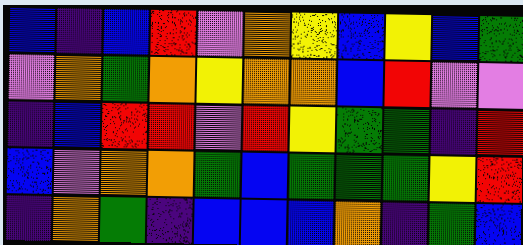[["blue", "indigo", "blue", "red", "violet", "orange", "yellow", "blue", "yellow", "blue", "green"], ["violet", "orange", "green", "orange", "yellow", "orange", "orange", "blue", "red", "violet", "violet"], ["indigo", "blue", "red", "red", "violet", "red", "yellow", "green", "green", "indigo", "red"], ["blue", "violet", "orange", "orange", "green", "blue", "green", "green", "green", "yellow", "red"], ["indigo", "orange", "green", "indigo", "blue", "blue", "blue", "orange", "indigo", "green", "blue"]]